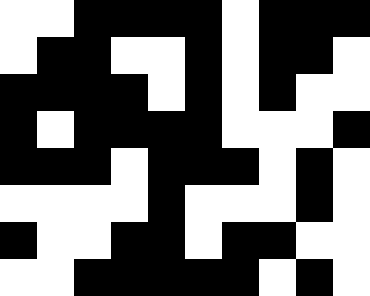[["white", "white", "black", "black", "black", "black", "white", "black", "black", "black"], ["white", "black", "black", "white", "white", "black", "white", "black", "black", "white"], ["black", "black", "black", "black", "white", "black", "white", "black", "white", "white"], ["black", "white", "black", "black", "black", "black", "white", "white", "white", "black"], ["black", "black", "black", "white", "black", "black", "black", "white", "black", "white"], ["white", "white", "white", "white", "black", "white", "white", "white", "black", "white"], ["black", "white", "white", "black", "black", "white", "black", "black", "white", "white"], ["white", "white", "black", "black", "black", "black", "black", "white", "black", "white"]]